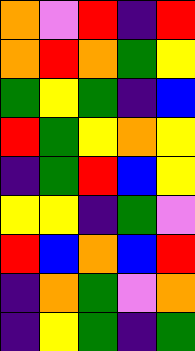[["orange", "violet", "red", "indigo", "red"], ["orange", "red", "orange", "green", "yellow"], ["green", "yellow", "green", "indigo", "blue"], ["red", "green", "yellow", "orange", "yellow"], ["indigo", "green", "red", "blue", "yellow"], ["yellow", "yellow", "indigo", "green", "violet"], ["red", "blue", "orange", "blue", "red"], ["indigo", "orange", "green", "violet", "orange"], ["indigo", "yellow", "green", "indigo", "green"]]